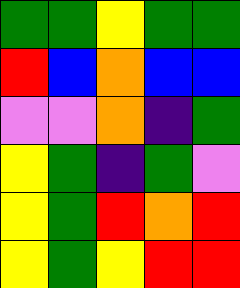[["green", "green", "yellow", "green", "green"], ["red", "blue", "orange", "blue", "blue"], ["violet", "violet", "orange", "indigo", "green"], ["yellow", "green", "indigo", "green", "violet"], ["yellow", "green", "red", "orange", "red"], ["yellow", "green", "yellow", "red", "red"]]